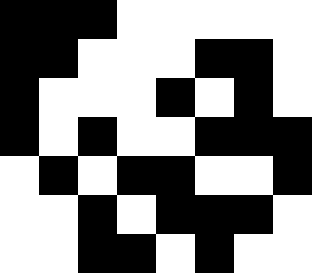[["black", "black", "black", "white", "white", "white", "white", "white"], ["black", "black", "white", "white", "white", "black", "black", "white"], ["black", "white", "white", "white", "black", "white", "black", "white"], ["black", "white", "black", "white", "white", "black", "black", "black"], ["white", "black", "white", "black", "black", "white", "white", "black"], ["white", "white", "black", "white", "black", "black", "black", "white"], ["white", "white", "black", "black", "white", "black", "white", "white"]]